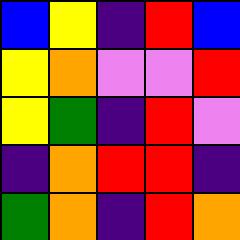[["blue", "yellow", "indigo", "red", "blue"], ["yellow", "orange", "violet", "violet", "red"], ["yellow", "green", "indigo", "red", "violet"], ["indigo", "orange", "red", "red", "indigo"], ["green", "orange", "indigo", "red", "orange"]]